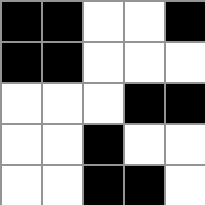[["black", "black", "white", "white", "black"], ["black", "black", "white", "white", "white"], ["white", "white", "white", "black", "black"], ["white", "white", "black", "white", "white"], ["white", "white", "black", "black", "white"]]